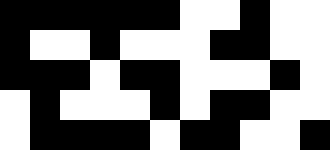[["black", "black", "black", "black", "black", "black", "white", "white", "black", "white", "white"], ["black", "white", "white", "black", "white", "white", "white", "black", "black", "white", "white"], ["black", "black", "black", "white", "black", "black", "white", "white", "white", "black", "white"], ["white", "black", "white", "white", "white", "black", "white", "black", "black", "white", "white"], ["white", "black", "black", "black", "black", "white", "black", "black", "white", "white", "black"]]